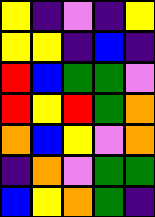[["yellow", "indigo", "violet", "indigo", "yellow"], ["yellow", "yellow", "indigo", "blue", "indigo"], ["red", "blue", "green", "green", "violet"], ["red", "yellow", "red", "green", "orange"], ["orange", "blue", "yellow", "violet", "orange"], ["indigo", "orange", "violet", "green", "green"], ["blue", "yellow", "orange", "green", "indigo"]]